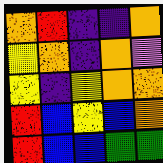[["orange", "red", "indigo", "indigo", "orange"], ["yellow", "orange", "indigo", "orange", "violet"], ["yellow", "indigo", "yellow", "orange", "orange"], ["red", "blue", "yellow", "blue", "orange"], ["red", "blue", "blue", "green", "green"]]